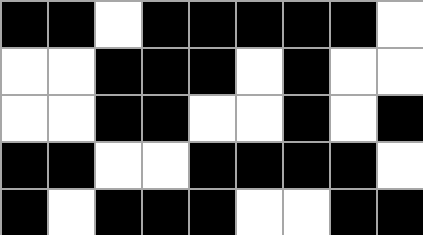[["black", "black", "white", "black", "black", "black", "black", "black", "white"], ["white", "white", "black", "black", "black", "white", "black", "white", "white"], ["white", "white", "black", "black", "white", "white", "black", "white", "black"], ["black", "black", "white", "white", "black", "black", "black", "black", "white"], ["black", "white", "black", "black", "black", "white", "white", "black", "black"]]